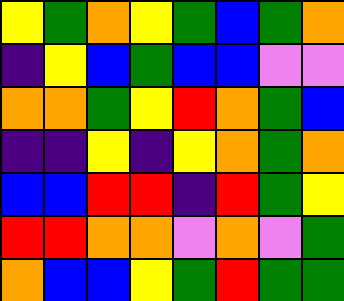[["yellow", "green", "orange", "yellow", "green", "blue", "green", "orange"], ["indigo", "yellow", "blue", "green", "blue", "blue", "violet", "violet"], ["orange", "orange", "green", "yellow", "red", "orange", "green", "blue"], ["indigo", "indigo", "yellow", "indigo", "yellow", "orange", "green", "orange"], ["blue", "blue", "red", "red", "indigo", "red", "green", "yellow"], ["red", "red", "orange", "orange", "violet", "orange", "violet", "green"], ["orange", "blue", "blue", "yellow", "green", "red", "green", "green"]]